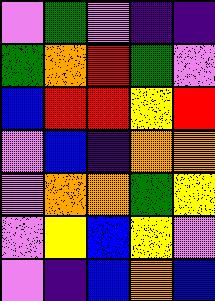[["violet", "green", "violet", "indigo", "indigo"], ["green", "orange", "red", "green", "violet"], ["blue", "red", "red", "yellow", "red"], ["violet", "blue", "indigo", "orange", "orange"], ["violet", "orange", "orange", "green", "yellow"], ["violet", "yellow", "blue", "yellow", "violet"], ["violet", "indigo", "blue", "orange", "blue"]]